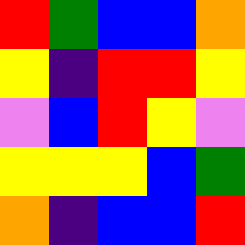[["red", "green", "blue", "blue", "orange"], ["yellow", "indigo", "red", "red", "yellow"], ["violet", "blue", "red", "yellow", "violet"], ["yellow", "yellow", "yellow", "blue", "green"], ["orange", "indigo", "blue", "blue", "red"]]